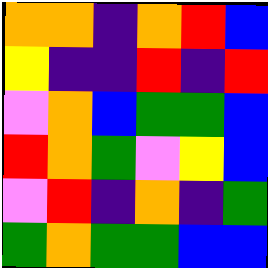[["orange", "orange", "indigo", "orange", "red", "blue"], ["yellow", "indigo", "indigo", "red", "indigo", "red"], ["violet", "orange", "blue", "green", "green", "blue"], ["red", "orange", "green", "violet", "yellow", "blue"], ["violet", "red", "indigo", "orange", "indigo", "green"], ["green", "orange", "green", "green", "blue", "blue"]]